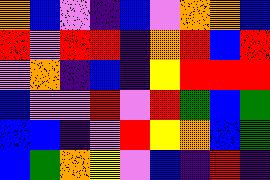[["orange", "blue", "violet", "indigo", "blue", "violet", "orange", "orange", "blue"], ["red", "violet", "red", "red", "indigo", "orange", "red", "blue", "red"], ["violet", "orange", "indigo", "blue", "indigo", "yellow", "red", "red", "red"], ["blue", "violet", "violet", "red", "violet", "red", "green", "blue", "green"], ["blue", "blue", "indigo", "violet", "red", "yellow", "orange", "blue", "green"], ["blue", "green", "orange", "yellow", "violet", "blue", "indigo", "red", "indigo"]]